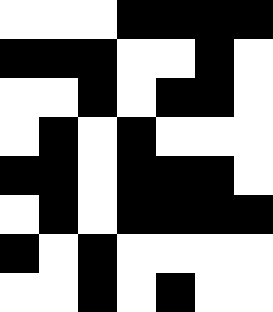[["white", "white", "white", "black", "black", "black", "black"], ["black", "black", "black", "white", "white", "black", "white"], ["white", "white", "black", "white", "black", "black", "white"], ["white", "black", "white", "black", "white", "white", "white"], ["black", "black", "white", "black", "black", "black", "white"], ["white", "black", "white", "black", "black", "black", "black"], ["black", "white", "black", "white", "white", "white", "white"], ["white", "white", "black", "white", "black", "white", "white"]]